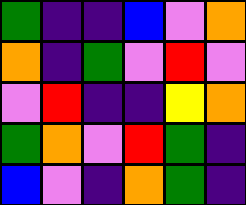[["green", "indigo", "indigo", "blue", "violet", "orange"], ["orange", "indigo", "green", "violet", "red", "violet"], ["violet", "red", "indigo", "indigo", "yellow", "orange"], ["green", "orange", "violet", "red", "green", "indigo"], ["blue", "violet", "indigo", "orange", "green", "indigo"]]